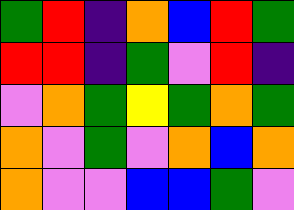[["green", "red", "indigo", "orange", "blue", "red", "green"], ["red", "red", "indigo", "green", "violet", "red", "indigo"], ["violet", "orange", "green", "yellow", "green", "orange", "green"], ["orange", "violet", "green", "violet", "orange", "blue", "orange"], ["orange", "violet", "violet", "blue", "blue", "green", "violet"]]